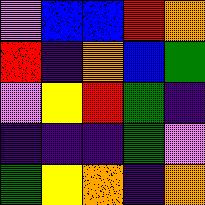[["violet", "blue", "blue", "red", "orange"], ["red", "indigo", "orange", "blue", "green"], ["violet", "yellow", "red", "green", "indigo"], ["indigo", "indigo", "indigo", "green", "violet"], ["green", "yellow", "orange", "indigo", "orange"]]